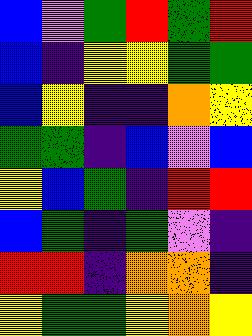[["blue", "violet", "green", "red", "green", "red"], ["blue", "indigo", "yellow", "yellow", "green", "green"], ["blue", "yellow", "indigo", "indigo", "orange", "yellow"], ["green", "green", "indigo", "blue", "violet", "blue"], ["yellow", "blue", "green", "indigo", "red", "red"], ["blue", "green", "indigo", "green", "violet", "indigo"], ["red", "red", "indigo", "orange", "orange", "indigo"], ["yellow", "green", "green", "yellow", "orange", "yellow"]]